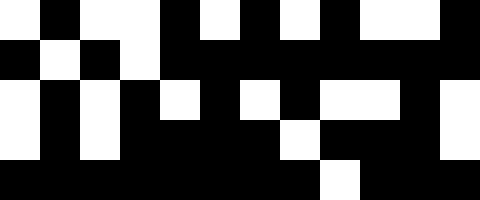[["white", "black", "white", "white", "black", "white", "black", "white", "black", "white", "white", "black"], ["black", "white", "black", "white", "black", "black", "black", "black", "black", "black", "black", "black"], ["white", "black", "white", "black", "white", "black", "white", "black", "white", "white", "black", "white"], ["white", "black", "white", "black", "black", "black", "black", "white", "black", "black", "black", "white"], ["black", "black", "black", "black", "black", "black", "black", "black", "white", "black", "black", "black"]]